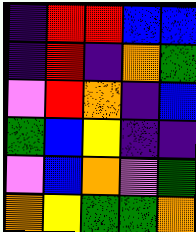[["indigo", "red", "red", "blue", "blue"], ["indigo", "red", "indigo", "orange", "green"], ["violet", "red", "orange", "indigo", "blue"], ["green", "blue", "yellow", "indigo", "indigo"], ["violet", "blue", "orange", "violet", "green"], ["orange", "yellow", "green", "green", "orange"]]